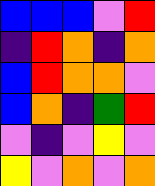[["blue", "blue", "blue", "violet", "red"], ["indigo", "red", "orange", "indigo", "orange"], ["blue", "red", "orange", "orange", "violet"], ["blue", "orange", "indigo", "green", "red"], ["violet", "indigo", "violet", "yellow", "violet"], ["yellow", "violet", "orange", "violet", "orange"]]